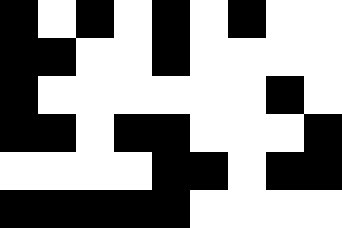[["black", "white", "black", "white", "black", "white", "black", "white", "white"], ["black", "black", "white", "white", "black", "white", "white", "white", "white"], ["black", "white", "white", "white", "white", "white", "white", "black", "white"], ["black", "black", "white", "black", "black", "white", "white", "white", "black"], ["white", "white", "white", "white", "black", "black", "white", "black", "black"], ["black", "black", "black", "black", "black", "white", "white", "white", "white"]]